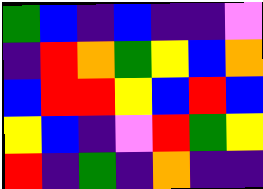[["green", "blue", "indigo", "blue", "indigo", "indigo", "violet"], ["indigo", "red", "orange", "green", "yellow", "blue", "orange"], ["blue", "red", "red", "yellow", "blue", "red", "blue"], ["yellow", "blue", "indigo", "violet", "red", "green", "yellow"], ["red", "indigo", "green", "indigo", "orange", "indigo", "indigo"]]